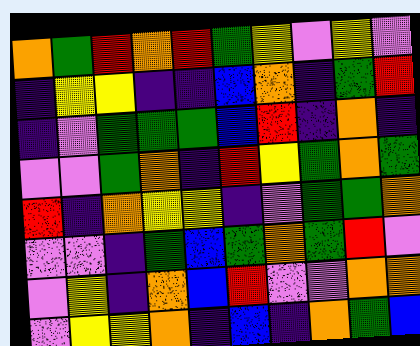[["orange", "green", "red", "orange", "red", "green", "yellow", "violet", "yellow", "violet"], ["indigo", "yellow", "yellow", "indigo", "indigo", "blue", "orange", "indigo", "green", "red"], ["indigo", "violet", "green", "green", "green", "blue", "red", "indigo", "orange", "indigo"], ["violet", "violet", "green", "orange", "indigo", "red", "yellow", "green", "orange", "green"], ["red", "indigo", "orange", "yellow", "yellow", "indigo", "violet", "green", "green", "orange"], ["violet", "violet", "indigo", "green", "blue", "green", "orange", "green", "red", "violet"], ["violet", "yellow", "indigo", "orange", "blue", "red", "violet", "violet", "orange", "orange"], ["violet", "yellow", "yellow", "orange", "indigo", "blue", "indigo", "orange", "green", "blue"]]